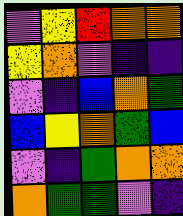[["violet", "yellow", "red", "orange", "orange"], ["yellow", "orange", "violet", "indigo", "indigo"], ["violet", "indigo", "blue", "orange", "green"], ["blue", "yellow", "orange", "green", "blue"], ["violet", "indigo", "green", "orange", "orange"], ["orange", "green", "green", "violet", "indigo"]]